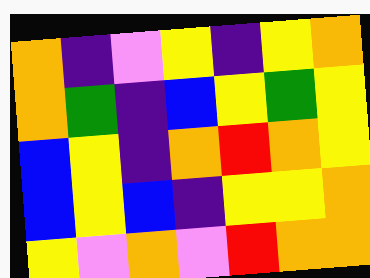[["orange", "indigo", "violet", "yellow", "indigo", "yellow", "orange"], ["orange", "green", "indigo", "blue", "yellow", "green", "yellow"], ["blue", "yellow", "indigo", "orange", "red", "orange", "yellow"], ["blue", "yellow", "blue", "indigo", "yellow", "yellow", "orange"], ["yellow", "violet", "orange", "violet", "red", "orange", "orange"]]